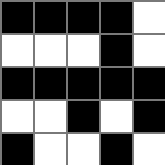[["black", "black", "black", "black", "white"], ["white", "white", "white", "black", "white"], ["black", "black", "black", "black", "black"], ["white", "white", "black", "white", "black"], ["black", "white", "white", "black", "white"]]